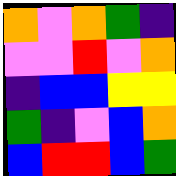[["orange", "violet", "orange", "green", "indigo"], ["violet", "violet", "red", "violet", "orange"], ["indigo", "blue", "blue", "yellow", "yellow"], ["green", "indigo", "violet", "blue", "orange"], ["blue", "red", "red", "blue", "green"]]